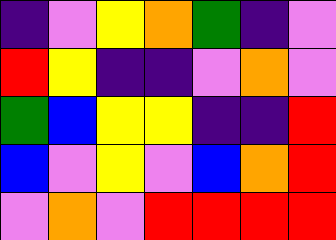[["indigo", "violet", "yellow", "orange", "green", "indigo", "violet"], ["red", "yellow", "indigo", "indigo", "violet", "orange", "violet"], ["green", "blue", "yellow", "yellow", "indigo", "indigo", "red"], ["blue", "violet", "yellow", "violet", "blue", "orange", "red"], ["violet", "orange", "violet", "red", "red", "red", "red"]]